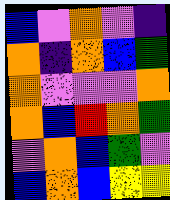[["blue", "violet", "orange", "violet", "indigo"], ["orange", "indigo", "orange", "blue", "green"], ["orange", "violet", "violet", "violet", "orange"], ["orange", "blue", "red", "orange", "green"], ["violet", "orange", "blue", "green", "violet"], ["blue", "orange", "blue", "yellow", "yellow"]]